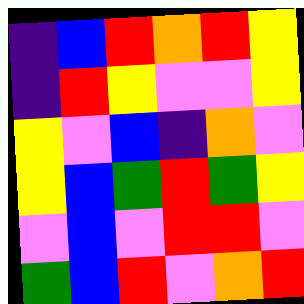[["indigo", "blue", "red", "orange", "red", "yellow"], ["indigo", "red", "yellow", "violet", "violet", "yellow"], ["yellow", "violet", "blue", "indigo", "orange", "violet"], ["yellow", "blue", "green", "red", "green", "yellow"], ["violet", "blue", "violet", "red", "red", "violet"], ["green", "blue", "red", "violet", "orange", "red"]]